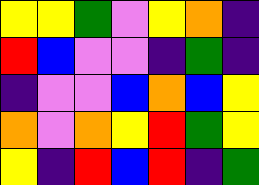[["yellow", "yellow", "green", "violet", "yellow", "orange", "indigo"], ["red", "blue", "violet", "violet", "indigo", "green", "indigo"], ["indigo", "violet", "violet", "blue", "orange", "blue", "yellow"], ["orange", "violet", "orange", "yellow", "red", "green", "yellow"], ["yellow", "indigo", "red", "blue", "red", "indigo", "green"]]